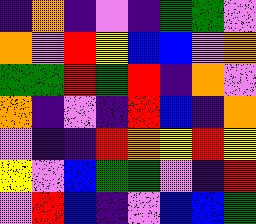[["indigo", "orange", "indigo", "violet", "indigo", "green", "green", "violet"], ["orange", "violet", "red", "yellow", "blue", "blue", "violet", "orange"], ["green", "green", "red", "green", "red", "indigo", "orange", "violet"], ["orange", "indigo", "violet", "indigo", "red", "blue", "indigo", "orange"], ["violet", "indigo", "indigo", "red", "orange", "yellow", "red", "yellow"], ["yellow", "violet", "blue", "green", "green", "violet", "indigo", "red"], ["violet", "red", "blue", "indigo", "violet", "blue", "blue", "green"]]